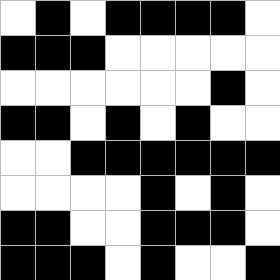[["white", "black", "white", "black", "black", "black", "black", "white"], ["black", "black", "black", "white", "white", "white", "white", "white"], ["white", "white", "white", "white", "white", "white", "black", "white"], ["black", "black", "white", "black", "white", "black", "white", "white"], ["white", "white", "black", "black", "black", "black", "black", "black"], ["white", "white", "white", "white", "black", "white", "black", "white"], ["black", "black", "white", "white", "black", "black", "black", "white"], ["black", "black", "black", "white", "black", "white", "white", "black"]]